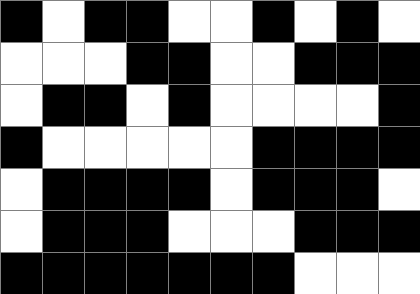[["black", "white", "black", "black", "white", "white", "black", "white", "black", "white"], ["white", "white", "white", "black", "black", "white", "white", "black", "black", "black"], ["white", "black", "black", "white", "black", "white", "white", "white", "white", "black"], ["black", "white", "white", "white", "white", "white", "black", "black", "black", "black"], ["white", "black", "black", "black", "black", "white", "black", "black", "black", "white"], ["white", "black", "black", "black", "white", "white", "white", "black", "black", "black"], ["black", "black", "black", "black", "black", "black", "black", "white", "white", "white"]]